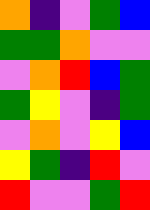[["orange", "indigo", "violet", "green", "blue"], ["green", "green", "orange", "violet", "violet"], ["violet", "orange", "red", "blue", "green"], ["green", "yellow", "violet", "indigo", "green"], ["violet", "orange", "violet", "yellow", "blue"], ["yellow", "green", "indigo", "red", "violet"], ["red", "violet", "violet", "green", "red"]]